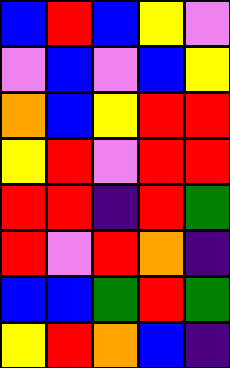[["blue", "red", "blue", "yellow", "violet"], ["violet", "blue", "violet", "blue", "yellow"], ["orange", "blue", "yellow", "red", "red"], ["yellow", "red", "violet", "red", "red"], ["red", "red", "indigo", "red", "green"], ["red", "violet", "red", "orange", "indigo"], ["blue", "blue", "green", "red", "green"], ["yellow", "red", "orange", "blue", "indigo"]]